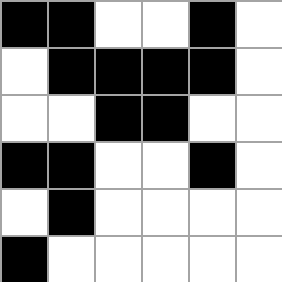[["black", "black", "white", "white", "black", "white"], ["white", "black", "black", "black", "black", "white"], ["white", "white", "black", "black", "white", "white"], ["black", "black", "white", "white", "black", "white"], ["white", "black", "white", "white", "white", "white"], ["black", "white", "white", "white", "white", "white"]]